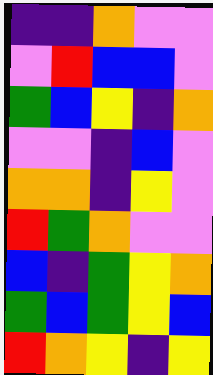[["indigo", "indigo", "orange", "violet", "violet"], ["violet", "red", "blue", "blue", "violet"], ["green", "blue", "yellow", "indigo", "orange"], ["violet", "violet", "indigo", "blue", "violet"], ["orange", "orange", "indigo", "yellow", "violet"], ["red", "green", "orange", "violet", "violet"], ["blue", "indigo", "green", "yellow", "orange"], ["green", "blue", "green", "yellow", "blue"], ["red", "orange", "yellow", "indigo", "yellow"]]